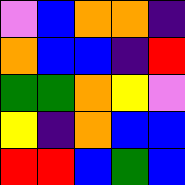[["violet", "blue", "orange", "orange", "indigo"], ["orange", "blue", "blue", "indigo", "red"], ["green", "green", "orange", "yellow", "violet"], ["yellow", "indigo", "orange", "blue", "blue"], ["red", "red", "blue", "green", "blue"]]